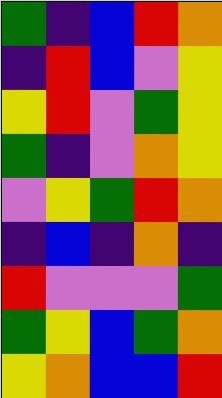[["green", "indigo", "blue", "red", "orange"], ["indigo", "red", "blue", "violet", "yellow"], ["yellow", "red", "violet", "green", "yellow"], ["green", "indigo", "violet", "orange", "yellow"], ["violet", "yellow", "green", "red", "orange"], ["indigo", "blue", "indigo", "orange", "indigo"], ["red", "violet", "violet", "violet", "green"], ["green", "yellow", "blue", "green", "orange"], ["yellow", "orange", "blue", "blue", "red"]]